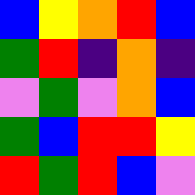[["blue", "yellow", "orange", "red", "blue"], ["green", "red", "indigo", "orange", "indigo"], ["violet", "green", "violet", "orange", "blue"], ["green", "blue", "red", "red", "yellow"], ["red", "green", "red", "blue", "violet"]]